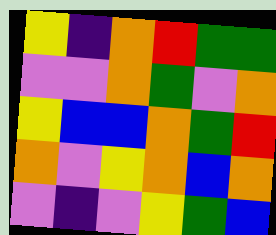[["yellow", "indigo", "orange", "red", "green", "green"], ["violet", "violet", "orange", "green", "violet", "orange"], ["yellow", "blue", "blue", "orange", "green", "red"], ["orange", "violet", "yellow", "orange", "blue", "orange"], ["violet", "indigo", "violet", "yellow", "green", "blue"]]